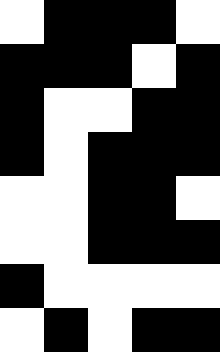[["white", "black", "black", "black", "white"], ["black", "black", "black", "white", "black"], ["black", "white", "white", "black", "black"], ["black", "white", "black", "black", "black"], ["white", "white", "black", "black", "white"], ["white", "white", "black", "black", "black"], ["black", "white", "white", "white", "white"], ["white", "black", "white", "black", "black"]]